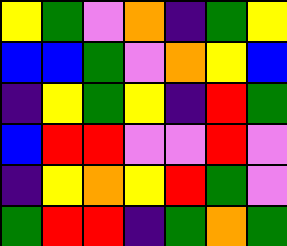[["yellow", "green", "violet", "orange", "indigo", "green", "yellow"], ["blue", "blue", "green", "violet", "orange", "yellow", "blue"], ["indigo", "yellow", "green", "yellow", "indigo", "red", "green"], ["blue", "red", "red", "violet", "violet", "red", "violet"], ["indigo", "yellow", "orange", "yellow", "red", "green", "violet"], ["green", "red", "red", "indigo", "green", "orange", "green"]]